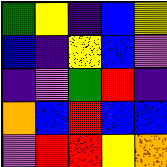[["green", "yellow", "indigo", "blue", "yellow"], ["blue", "indigo", "yellow", "blue", "violet"], ["indigo", "violet", "green", "red", "indigo"], ["orange", "blue", "red", "blue", "blue"], ["violet", "red", "red", "yellow", "orange"]]